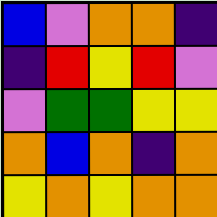[["blue", "violet", "orange", "orange", "indigo"], ["indigo", "red", "yellow", "red", "violet"], ["violet", "green", "green", "yellow", "yellow"], ["orange", "blue", "orange", "indigo", "orange"], ["yellow", "orange", "yellow", "orange", "orange"]]